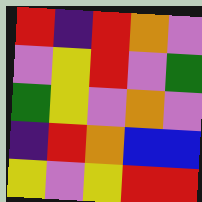[["red", "indigo", "red", "orange", "violet"], ["violet", "yellow", "red", "violet", "green"], ["green", "yellow", "violet", "orange", "violet"], ["indigo", "red", "orange", "blue", "blue"], ["yellow", "violet", "yellow", "red", "red"]]